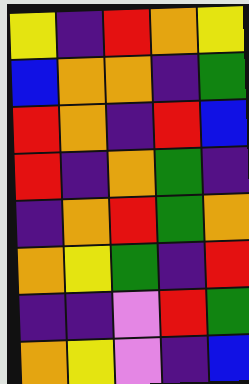[["yellow", "indigo", "red", "orange", "yellow"], ["blue", "orange", "orange", "indigo", "green"], ["red", "orange", "indigo", "red", "blue"], ["red", "indigo", "orange", "green", "indigo"], ["indigo", "orange", "red", "green", "orange"], ["orange", "yellow", "green", "indigo", "red"], ["indigo", "indigo", "violet", "red", "green"], ["orange", "yellow", "violet", "indigo", "blue"]]